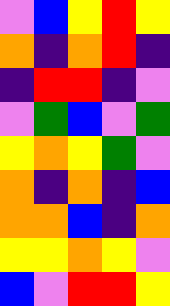[["violet", "blue", "yellow", "red", "yellow"], ["orange", "indigo", "orange", "red", "indigo"], ["indigo", "red", "red", "indigo", "violet"], ["violet", "green", "blue", "violet", "green"], ["yellow", "orange", "yellow", "green", "violet"], ["orange", "indigo", "orange", "indigo", "blue"], ["orange", "orange", "blue", "indigo", "orange"], ["yellow", "yellow", "orange", "yellow", "violet"], ["blue", "violet", "red", "red", "yellow"]]